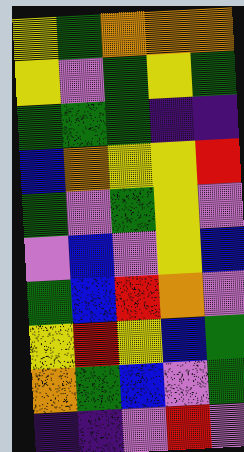[["yellow", "green", "orange", "orange", "orange"], ["yellow", "violet", "green", "yellow", "green"], ["green", "green", "green", "indigo", "indigo"], ["blue", "orange", "yellow", "yellow", "red"], ["green", "violet", "green", "yellow", "violet"], ["violet", "blue", "violet", "yellow", "blue"], ["green", "blue", "red", "orange", "violet"], ["yellow", "red", "yellow", "blue", "green"], ["orange", "green", "blue", "violet", "green"], ["indigo", "indigo", "violet", "red", "violet"]]